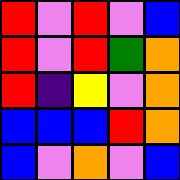[["red", "violet", "red", "violet", "blue"], ["red", "violet", "red", "green", "orange"], ["red", "indigo", "yellow", "violet", "orange"], ["blue", "blue", "blue", "red", "orange"], ["blue", "violet", "orange", "violet", "blue"]]